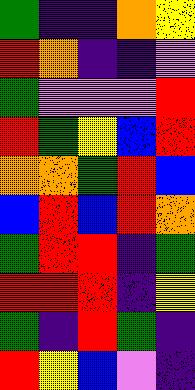[["green", "indigo", "indigo", "orange", "yellow"], ["red", "orange", "indigo", "indigo", "violet"], ["green", "violet", "violet", "violet", "red"], ["red", "green", "yellow", "blue", "red"], ["orange", "orange", "green", "red", "blue"], ["blue", "red", "blue", "red", "orange"], ["green", "red", "red", "indigo", "green"], ["red", "red", "red", "indigo", "yellow"], ["green", "indigo", "red", "green", "indigo"], ["red", "yellow", "blue", "violet", "indigo"]]